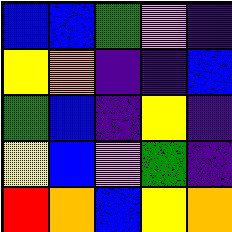[["blue", "blue", "green", "violet", "indigo"], ["yellow", "orange", "indigo", "indigo", "blue"], ["green", "blue", "indigo", "yellow", "indigo"], ["yellow", "blue", "violet", "green", "indigo"], ["red", "orange", "blue", "yellow", "orange"]]